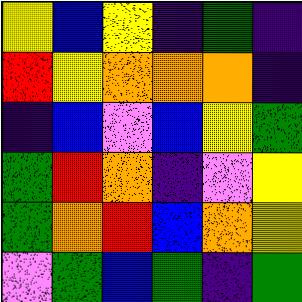[["yellow", "blue", "yellow", "indigo", "green", "indigo"], ["red", "yellow", "orange", "orange", "orange", "indigo"], ["indigo", "blue", "violet", "blue", "yellow", "green"], ["green", "red", "orange", "indigo", "violet", "yellow"], ["green", "orange", "red", "blue", "orange", "yellow"], ["violet", "green", "blue", "green", "indigo", "green"]]